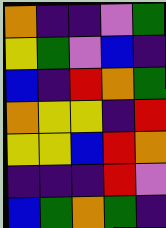[["orange", "indigo", "indigo", "violet", "green"], ["yellow", "green", "violet", "blue", "indigo"], ["blue", "indigo", "red", "orange", "green"], ["orange", "yellow", "yellow", "indigo", "red"], ["yellow", "yellow", "blue", "red", "orange"], ["indigo", "indigo", "indigo", "red", "violet"], ["blue", "green", "orange", "green", "indigo"]]